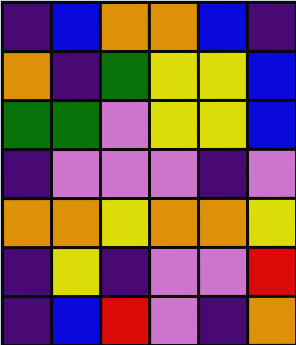[["indigo", "blue", "orange", "orange", "blue", "indigo"], ["orange", "indigo", "green", "yellow", "yellow", "blue"], ["green", "green", "violet", "yellow", "yellow", "blue"], ["indigo", "violet", "violet", "violet", "indigo", "violet"], ["orange", "orange", "yellow", "orange", "orange", "yellow"], ["indigo", "yellow", "indigo", "violet", "violet", "red"], ["indigo", "blue", "red", "violet", "indigo", "orange"]]